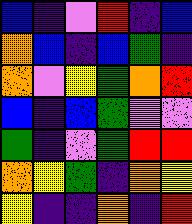[["blue", "indigo", "violet", "red", "indigo", "blue"], ["orange", "blue", "indigo", "blue", "green", "indigo"], ["orange", "violet", "yellow", "green", "orange", "red"], ["blue", "indigo", "blue", "green", "violet", "violet"], ["green", "indigo", "violet", "green", "red", "red"], ["orange", "yellow", "green", "indigo", "orange", "yellow"], ["yellow", "indigo", "indigo", "orange", "indigo", "red"]]